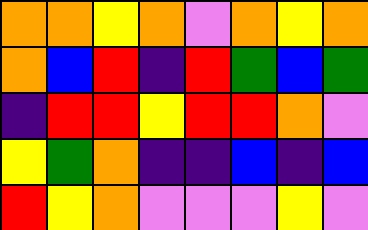[["orange", "orange", "yellow", "orange", "violet", "orange", "yellow", "orange"], ["orange", "blue", "red", "indigo", "red", "green", "blue", "green"], ["indigo", "red", "red", "yellow", "red", "red", "orange", "violet"], ["yellow", "green", "orange", "indigo", "indigo", "blue", "indigo", "blue"], ["red", "yellow", "orange", "violet", "violet", "violet", "yellow", "violet"]]